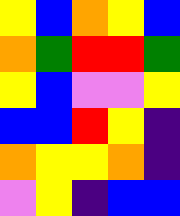[["yellow", "blue", "orange", "yellow", "blue"], ["orange", "green", "red", "red", "green"], ["yellow", "blue", "violet", "violet", "yellow"], ["blue", "blue", "red", "yellow", "indigo"], ["orange", "yellow", "yellow", "orange", "indigo"], ["violet", "yellow", "indigo", "blue", "blue"]]